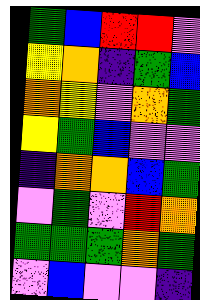[["green", "blue", "red", "red", "violet"], ["yellow", "orange", "indigo", "green", "blue"], ["orange", "yellow", "violet", "orange", "green"], ["yellow", "green", "blue", "violet", "violet"], ["indigo", "orange", "orange", "blue", "green"], ["violet", "green", "violet", "red", "orange"], ["green", "green", "green", "orange", "green"], ["violet", "blue", "violet", "violet", "indigo"]]